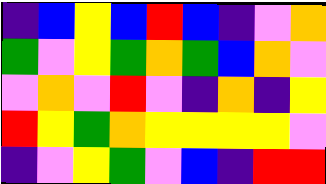[["indigo", "blue", "yellow", "blue", "red", "blue", "indigo", "violet", "orange"], ["green", "violet", "yellow", "green", "orange", "green", "blue", "orange", "violet"], ["violet", "orange", "violet", "red", "violet", "indigo", "orange", "indigo", "yellow"], ["red", "yellow", "green", "orange", "yellow", "yellow", "yellow", "yellow", "violet"], ["indigo", "violet", "yellow", "green", "violet", "blue", "indigo", "red", "red"]]